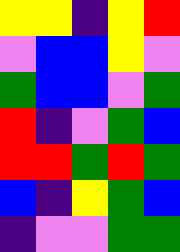[["yellow", "yellow", "indigo", "yellow", "red"], ["violet", "blue", "blue", "yellow", "violet"], ["green", "blue", "blue", "violet", "green"], ["red", "indigo", "violet", "green", "blue"], ["red", "red", "green", "red", "green"], ["blue", "indigo", "yellow", "green", "blue"], ["indigo", "violet", "violet", "green", "green"]]